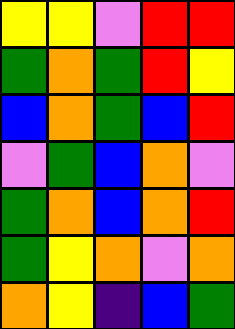[["yellow", "yellow", "violet", "red", "red"], ["green", "orange", "green", "red", "yellow"], ["blue", "orange", "green", "blue", "red"], ["violet", "green", "blue", "orange", "violet"], ["green", "orange", "blue", "orange", "red"], ["green", "yellow", "orange", "violet", "orange"], ["orange", "yellow", "indigo", "blue", "green"]]